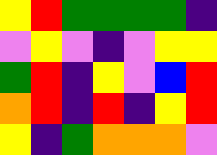[["yellow", "red", "green", "green", "green", "green", "indigo"], ["violet", "yellow", "violet", "indigo", "violet", "yellow", "yellow"], ["green", "red", "indigo", "yellow", "violet", "blue", "red"], ["orange", "red", "indigo", "red", "indigo", "yellow", "red"], ["yellow", "indigo", "green", "orange", "orange", "orange", "violet"]]